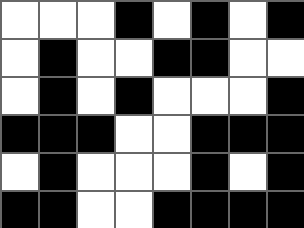[["white", "white", "white", "black", "white", "black", "white", "black"], ["white", "black", "white", "white", "black", "black", "white", "white"], ["white", "black", "white", "black", "white", "white", "white", "black"], ["black", "black", "black", "white", "white", "black", "black", "black"], ["white", "black", "white", "white", "white", "black", "white", "black"], ["black", "black", "white", "white", "black", "black", "black", "black"]]